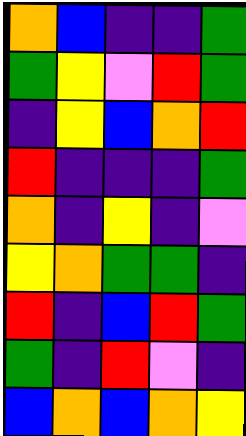[["orange", "blue", "indigo", "indigo", "green"], ["green", "yellow", "violet", "red", "green"], ["indigo", "yellow", "blue", "orange", "red"], ["red", "indigo", "indigo", "indigo", "green"], ["orange", "indigo", "yellow", "indigo", "violet"], ["yellow", "orange", "green", "green", "indigo"], ["red", "indigo", "blue", "red", "green"], ["green", "indigo", "red", "violet", "indigo"], ["blue", "orange", "blue", "orange", "yellow"]]